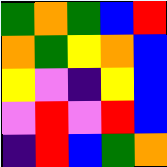[["green", "orange", "green", "blue", "red"], ["orange", "green", "yellow", "orange", "blue"], ["yellow", "violet", "indigo", "yellow", "blue"], ["violet", "red", "violet", "red", "blue"], ["indigo", "red", "blue", "green", "orange"]]